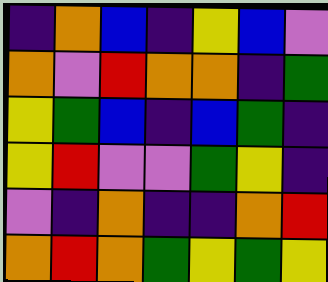[["indigo", "orange", "blue", "indigo", "yellow", "blue", "violet"], ["orange", "violet", "red", "orange", "orange", "indigo", "green"], ["yellow", "green", "blue", "indigo", "blue", "green", "indigo"], ["yellow", "red", "violet", "violet", "green", "yellow", "indigo"], ["violet", "indigo", "orange", "indigo", "indigo", "orange", "red"], ["orange", "red", "orange", "green", "yellow", "green", "yellow"]]